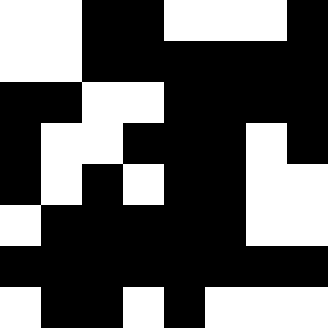[["white", "white", "black", "black", "white", "white", "white", "black"], ["white", "white", "black", "black", "black", "black", "black", "black"], ["black", "black", "white", "white", "black", "black", "black", "black"], ["black", "white", "white", "black", "black", "black", "white", "black"], ["black", "white", "black", "white", "black", "black", "white", "white"], ["white", "black", "black", "black", "black", "black", "white", "white"], ["black", "black", "black", "black", "black", "black", "black", "black"], ["white", "black", "black", "white", "black", "white", "white", "white"]]